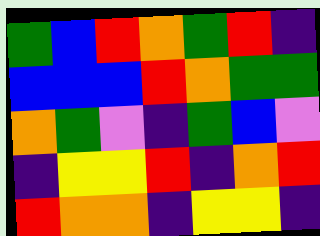[["green", "blue", "red", "orange", "green", "red", "indigo"], ["blue", "blue", "blue", "red", "orange", "green", "green"], ["orange", "green", "violet", "indigo", "green", "blue", "violet"], ["indigo", "yellow", "yellow", "red", "indigo", "orange", "red"], ["red", "orange", "orange", "indigo", "yellow", "yellow", "indigo"]]